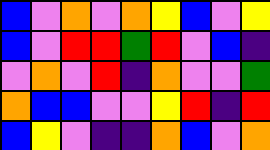[["blue", "violet", "orange", "violet", "orange", "yellow", "blue", "violet", "yellow"], ["blue", "violet", "red", "red", "green", "red", "violet", "blue", "indigo"], ["violet", "orange", "violet", "red", "indigo", "orange", "violet", "violet", "green"], ["orange", "blue", "blue", "violet", "violet", "yellow", "red", "indigo", "red"], ["blue", "yellow", "violet", "indigo", "indigo", "orange", "blue", "violet", "orange"]]